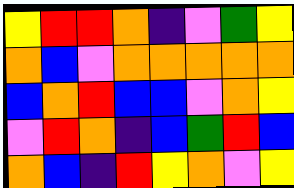[["yellow", "red", "red", "orange", "indigo", "violet", "green", "yellow"], ["orange", "blue", "violet", "orange", "orange", "orange", "orange", "orange"], ["blue", "orange", "red", "blue", "blue", "violet", "orange", "yellow"], ["violet", "red", "orange", "indigo", "blue", "green", "red", "blue"], ["orange", "blue", "indigo", "red", "yellow", "orange", "violet", "yellow"]]